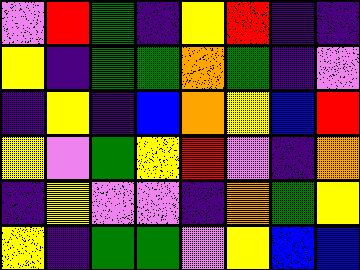[["violet", "red", "green", "indigo", "yellow", "red", "indigo", "indigo"], ["yellow", "indigo", "green", "green", "orange", "green", "indigo", "violet"], ["indigo", "yellow", "indigo", "blue", "orange", "yellow", "blue", "red"], ["yellow", "violet", "green", "yellow", "red", "violet", "indigo", "orange"], ["indigo", "yellow", "violet", "violet", "indigo", "orange", "green", "yellow"], ["yellow", "indigo", "green", "green", "violet", "yellow", "blue", "blue"]]